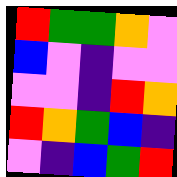[["red", "green", "green", "orange", "violet"], ["blue", "violet", "indigo", "violet", "violet"], ["violet", "violet", "indigo", "red", "orange"], ["red", "orange", "green", "blue", "indigo"], ["violet", "indigo", "blue", "green", "red"]]